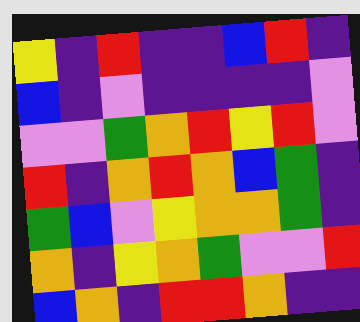[["yellow", "indigo", "red", "indigo", "indigo", "blue", "red", "indigo"], ["blue", "indigo", "violet", "indigo", "indigo", "indigo", "indigo", "violet"], ["violet", "violet", "green", "orange", "red", "yellow", "red", "violet"], ["red", "indigo", "orange", "red", "orange", "blue", "green", "indigo"], ["green", "blue", "violet", "yellow", "orange", "orange", "green", "indigo"], ["orange", "indigo", "yellow", "orange", "green", "violet", "violet", "red"], ["blue", "orange", "indigo", "red", "red", "orange", "indigo", "indigo"]]